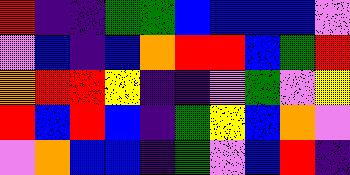[["red", "indigo", "indigo", "green", "green", "blue", "blue", "blue", "blue", "violet"], ["violet", "blue", "indigo", "blue", "orange", "red", "red", "blue", "green", "red"], ["orange", "red", "red", "yellow", "indigo", "indigo", "violet", "green", "violet", "yellow"], ["red", "blue", "red", "blue", "indigo", "green", "yellow", "blue", "orange", "violet"], ["violet", "orange", "blue", "blue", "indigo", "green", "violet", "blue", "red", "indigo"]]